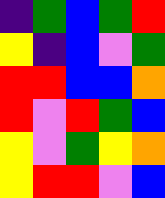[["indigo", "green", "blue", "green", "red"], ["yellow", "indigo", "blue", "violet", "green"], ["red", "red", "blue", "blue", "orange"], ["red", "violet", "red", "green", "blue"], ["yellow", "violet", "green", "yellow", "orange"], ["yellow", "red", "red", "violet", "blue"]]